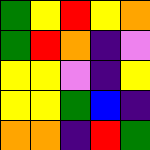[["green", "yellow", "red", "yellow", "orange"], ["green", "red", "orange", "indigo", "violet"], ["yellow", "yellow", "violet", "indigo", "yellow"], ["yellow", "yellow", "green", "blue", "indigo"], ["orange", "orange", "indigo", "red", "green"]]